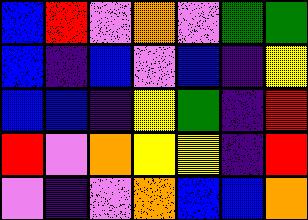[["blue", "red", "violet", "orange", "violet", "green", "green"], ["blue", "indigo", "blue", "violet", "blue", "indigo", "yellow"], ["blue", "blue", "indigo", "yellow", "green", "indigo", "red"], ["red", "violet", "orange", "yellow", "yellow", "indigo", "red"], ["violet", "indigo", "violet", "orange", "blue", "blue", "orange"]]